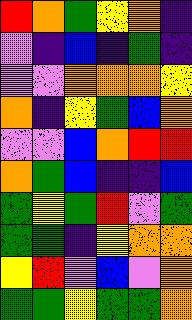[["red", "orange", "green", "yellow", "orange", "indigo"], ["violet", "indigo", "blue", "indigo", "green", "indigo"], ["violet", "violet", "orange", "orange", "orange", "yellow"], ["orange", "indigo", "yellow", "green", "blue", "orange"], ["violet", "violet", "blue", "orange", "red", "red"], ["orange", "green", "blue", "indigo", "indigo", "blue"], ["green", "yellow", "green", "red", "violet", "green"], ["green", "green", "indigo", "yellow", "orange", "orange"], ["yellow", "red", "violet", "blue", "violet", "orange"], ["green", "green", "yellow", "green", "green", "orange"]]